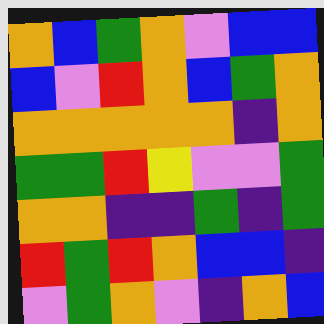[["orange", "blue", "green", "orange", "violet", "blue", "blue"], ["blue", "violet", "red", "orange", "blue", "green", "orange"], ["orange", "orange", "orange", "orange", "orange", "indigo", "orange"], ["green", "green", "red", "yellow", "violet", "violet", "green"], ["orange", "orange", "indigo", "indigo", "green", "indigo", "green"], ["red", "green", "red", "orange", "blue", "blue", "indigo"], ["violet", "green", "orange", "violet", "indigo", "orange", "blue"]]